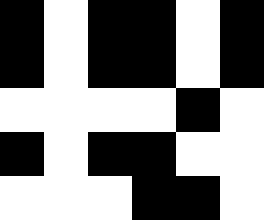[["black", "white", "black", "black", "white", "black"], ["black", "white", "black", "black", "white", "black"], ["white", "white", "white", "white", "black", "white"], ["black", "white", "black", "black", "white", "white"], ["white", "white", "white", "black", "black", "white"]]